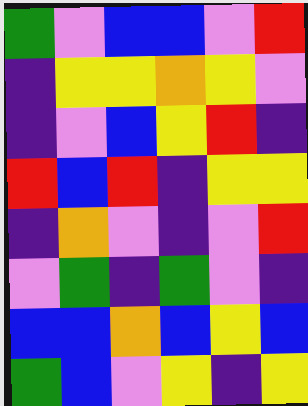[["green", "violet", "blue", "blue", "violet", "red"], ["indigo", "yellow", "yellow", "orange", "yellow", "violet"], ["indigo", "violet", "blue", "yellow", "red", "indigo"], ["red", "blue", "red", "indigo", "yellow", "yellow"], ["indigo", "orange", "violet", "indigo", "violet", "red"], ["violet", "green", "indigo", "green", "violet", "indigo"], ["blue", "blue", "orange", "blue", "yellow", "blue"], ["green", "blue", "violet", "yellow", "indigo", "yellow"]]